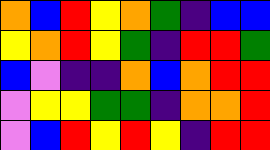[["orange", "blue", "red", "yellow", "orange", "green", "indigo", "blue", "blue"], ["yellow", "orange", "red", "yellow", "green", "indigo", "red", "red", "green"], ["blue", "violet", "indigo", "indigo", "orange", "blue", "orange", "red", "red"], ["violet", "yellow", "yellow", "green", "green", "indigo", "orange", "orange", "red"], ["violet", "blue", "red", "yellow", "red", "yellow", "indigo", "red", "red"]]